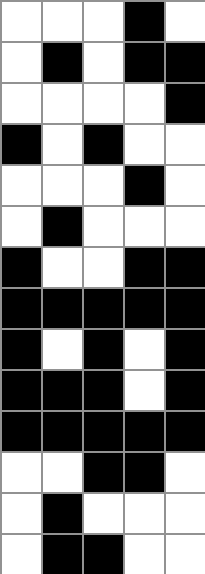[["white", "white", "white", "black", "white"], ["white", "black", "white", "black", "black"], ["white", "white", "white", "white", "black"], ["black", "white", "black", "white", "white"], ["white", "white", "white", "black", "white"], ["white", "black", "white", "white", "white"], ["black", "white", "white", "black", "black"], ["black", "black", "black", "black", "black"], ["black", "white", "black", "white", "black"], ["black", "black", "black", "white", "black"], ["black", "black", "black", "black", "black"], ["white", "white", "black", "black", "white"], ["white", "black", "white", "white", "white"], ["white", "black", "black", "white", "white"]]